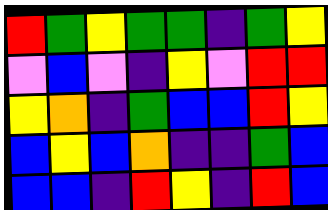[["red", "green", "yellow", "green", "green", "indigo", "green", "yellow"], ["violet", "blue", "violet", "indigo", "yellow", "violet", "red", "red"], ["yellow", "orange", "indigo", "green", "blue", "blue", "red", "yellow"], ["blue", "yellow", "blue", "orange", "indigo", "indigo", "green", "blue"], ["blue", "blue", "indigo", "red", "yellow", "indigo", "red", "blue"]]